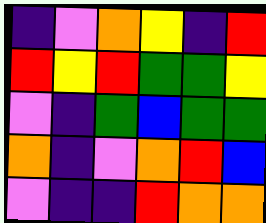[["indigo", "violet", "orange", "yellow", "indigo", "red"], ["red", "yellow", "red", "green", "green", "yellow"], ["violet", "indigo", "green", "blue", "green", "green"], ["orange", "indigo", "violet", "orange", "red", "blue"], ["violet", "indigo", "indigo", "red", "orange", "orange"]]